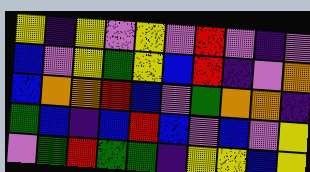[["yellow", "indigo", "yellow", "violet", "yellow", "violet", "red", "violet", "indigo", "violet"], ["blue", "violet", "yellow", "green", "yellow", "blue", "red", "indigo", "violet", "orange"], ["blue", "orange", "orange", "red", "blue", "violet", "green", "orange", "orange", "indigo"], ["green", "blue", "indigo", "blue", "red", "blue", "violet", "blue", "violet", "yellow"], ["violet", "green", "red", "green", "green", "indigo", "yellow", "yellow", "blue", "yellow"]]